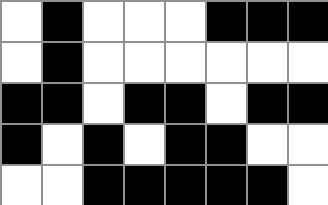[["white", "black", "white", "white", "white", "black", "black", "black"], ["white", "black", "white", "white", "white", "white", "white", "white"], ["black", "black", "white", "black", "black", "white", "black", "black"], ["black", "white", "black", "white", "black", "black", "white", "white"], ["white", "white", "black", "black", "black", "black", "black", "white"]]